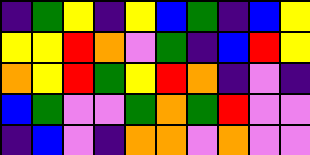[["indigo", "green", "yellow", "indigo", "yellow", "blue", "green", "indigo", "blue", "yellow"], ["yellow", "yellow", "red", "orange", "violet", "green", "indigo", "blue", "red", "yellow"], ["orange", "yellow", "red", "green", "yellow", "red", "orange", "indigo", "violet", "indigo"], ["blue", "green", "violet", "violet", "green", "orange", "green", "red", "violet", "violet"], ["indigo", "blue", "violet", "indigo", "orange", "orange", "violet", "orange", "violet", "violet"]]